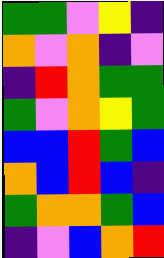[["green", "green", "violet", "yellow", "indigo"], ["orange", "violet", "orange", "indigo", "violet"], ["indigo", "red", "orange", "green", "green"], ["green", "violet", "orange", "yellow", "green"], ["blue", "blue", "red", "green", "blue"], ["orange", "blue", "red", "blue", "indigo"], ["green", "orange", "orange", "green", "blue"], ["indigo", "violet", "blue", "orange", "red"]]